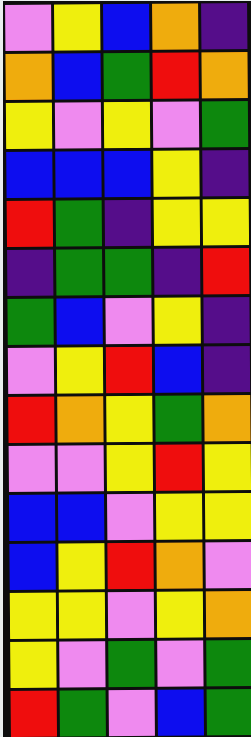[["violet", "yellow", "blue", "orange", "indigo"], ["orange", "blue", "green", "red", "orange"], ["yellow", "violet", "yellow", "violet", "green"], ["blue", "blue", "blue", "yellow", "indigo"], ["red", "green", "indigo", "yellow", "yellow"], ["indigo", "green", "green", "indigo", "red"], ["green", "blue", "violet", "yellow", "indigo"], ["violet", "yellow", "red", "blue", "indigo"], ["red", "orange", "yellow", "green", "orange"], ["violet", "violet", "yellow", "red", "yellow"], ["blue", "blue", "violet", "yellow", "yellow"], ["blue", "yellow", "red", "orange", "violet"], ["yellow", "yellow", "violet", "yellow", "orange"], ["yellow", "violet", "green", "violet", "green"], ["red", "green", "violet", "blue", "green"]]